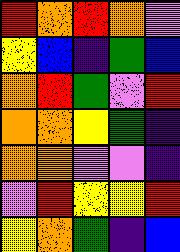[["red", "orange", "red", "orange", "violet"], ["yellow", "blue", "indigo", "green", "blue"], ["orange", "red", "green", "violet", "red"], ["orange", "orange", "yellow", "green", "indigo"], ["orange", "orange", "violet", "violet", "indigo"], ["violet", "red", "yellow", "yellow", "red"], ["yellow", "orange", "green", "indigo", "blue"]]